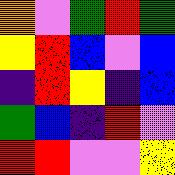[["orange", "violet", "green", "red", "green"], ["yellow", "red", "blue", "violet", "blue"], ["indigo", "red", "yellow", "indigo", "blue"], ["green", "blue", "indigo", "red", "violet"], ["red", "red", "violet", "violet", "yellow"]]